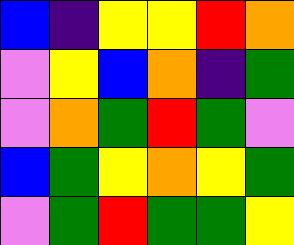[["blue", "indigo", "yellow", "yellow", "red", "orange"], ["violet", "yellow", "blue", "orange", "indigo", "green"], ["violet", "orange", "green", "red", "green", "violet"], ["blue", "green", "yellow", "orange", "yellow", "green"], ["violet", "green", "red", "green", "green", "yellow"]]